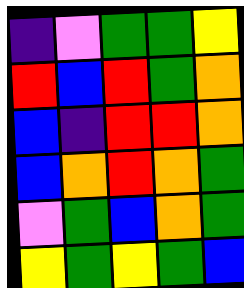[["indigo", "violet", "green", "green", "yellow"], ["red", "blue", "red", "green", "orange"], ["blue", "indigo", "red", "red", "orange"], ["blue", "orange", "red", "orange", "green"], ["violet", "green", "blue", "orange", "green"], ["yellow", "green", "yellow", "green", "blue"]]